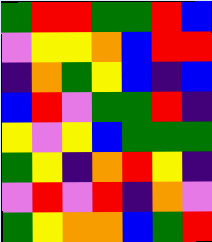[["green", "red", "red", "green", "green", "red", "blue"], ["violet", "yellow", "yellow", "orange", "blue", "red", "red"], ["indigo", "orange", "green", "yellow", "blue", "indigo", "blue"], ["blue", "red", "violet", "green", "green", "red", "indigo"], ["yellow", "violet", "yellow", "blue", "green", "green", "green"], ["green", "yellow", "indigo", "orange", "red", "yellow", "indigo"], ["violet", "red", "violet", "red", "indigo", "orange", "violet"], ["green", "yellow", "orange", "orange", "blue", "green", "red"]]